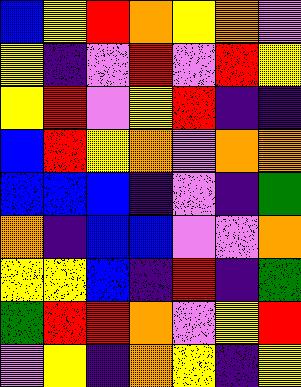[["blue", "yellow", "red", "orange", "yellow", "orange", "violet"], ["yellow", "indigo", "violet", "red", "violet", "red", "yellow"], ["yellow", "red", "violet", "yellow", "red", "indigo", "indigo"], ["blue", "red", "yellow", "orange", "violet", "orange", "orange"], ["blue", "blue", "blue", "indigo", "violet", "indigo", "green"], ["orange", "indigo", "blue", "blue", "violet", "violet", "orange"], ["yellow", "yellow", "blue", "indigo", "red", "indigo", "green"], ["green", "red", "red", "orange", "violet", "yellow", "red"], ["violet", "yellow", "indigo", "orange", "yellow", "indigo", "yellow"]]